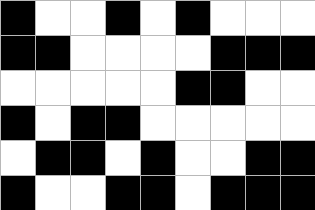[["black", "white", "white", "black", "white", "black", "white", "white", "white"], ["black", "black", "white", "white", "white", "white", "black", "black", "black"], ["white", "white", "white", "white", "white", "black", "black", "white", "white"], ["black", "white", "black", "black", "white", "white", "white", "white", "white"], ["white", "black", "black", "white", "black", "white", "white", "black", "black"], ["black", "white", "white", "black", "black", "white", "black", "black", "black"]]